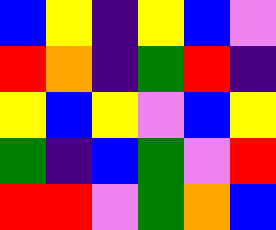[["blue", "yellow", "indigo", "yellow", "blue", "violet"], ["red", "orange", "indigo", "green", "red", "indigo"], ["yellow", "blue", "yellow", "violet", "blue", "yellow"], ["green", "indigo", "blue", "green", "violet", "red"], ["red", "red", "violet", "green", "orange", "blue"]]